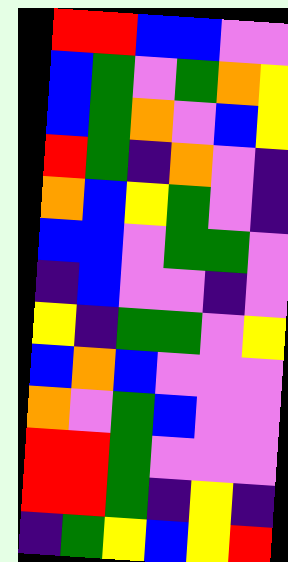[["red", "red", "blue", "blue", "violet", "violet"], ["blue", "green", "violet", "green", "orange", "yellow"], ["blue", "green", "orange", "violet", "blue", "yellow"], ["red", "green", "indigo", "orange", "violet", "indigo"], ["orange", "blue", "yellow", "green", "violet", "indigo"], ["blue", "blue", "violet", "green", "green", "violet"], ["indigo", "blue", "violet", "violet", "indigo", "violet"], ["yellow", "indigo", "green", "green", "violet", "yellow"], ["blue", "orange", "blue", "violet", "violet", "violet"], ["orange", "violet", "green", "blue", "violet", "violet"], ["red", "red", "green", "violet", "violet", "violet"], ["red", "red", "green", "indigo", "yellow", "indigo"], ["indigo", "green", "yellow", "blue", "yellow", "red"]]